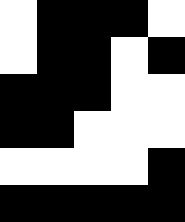[["white", "black", "black", "black", "white"], ["white", "black", "black", "white", "black"], ["black", "black", "black", "white", "white"], ["black", "black", "white", "white", "white"], ["white", "white", "white", "white", "black"], ["black", "black", "black", "black", "black"]]